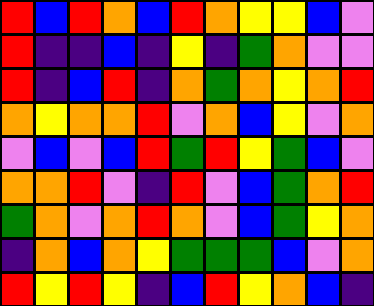[["red", "blue", "red", "orange", "blue", "red", "orange", "yellow", "yellow", "blue", "violet"], ["red", "indigo", "indigo", "blue", "indigo", "yellow", "indigo", "green", "orange", "violet", "violet"], ["red", "indigo", "blue", "red", "indigo", "orange", "green", "orange", "yellow", "orange", "red"], ["orange", "yellow", "orange", "orange", "red", "violet", "orange", "blue", "yellow", "violet", "orange"], ["violet", "blue", "violet", "blue", "red", "green", "red", "yellow", "green", "blue", "violet"], ["orange", "orange", "red", "violet", "indigo", "red", "violet", "blue", "green", "orange", "red"], ["green", "orange", "violet", "orange", "red", "orange", "violet", "blue", "green", "yellow", "orange"], ["indigo", "orange", "blue", "orange", "yellow", "green", "green", "green", "blue", "violet", "orange"], ["red", "yellow", "red", "yellow", "indigo", "blue", "red", "yellow", "orange", "blue", "indigo"]]